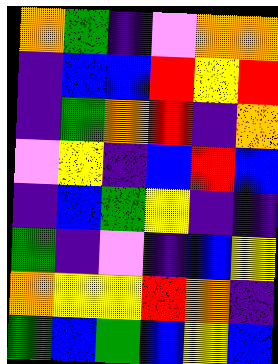[["orange", "green", "indigo", "violet", "orange", "orange"], ["indigo", "blue", "blue", "red", "yellow", "red"], ["indigo", "green", "orange", "red", "indigo", "orange"], ["violet", "yellow", "indigo", "blue", "red", "blue"], ["indigo", "blue", "green", "yellow", "indigo", "indigo"], ["green", "indigo", "violet", "indigo", "blue", "yellow"], ["orange", "yellow", "yellow", "red", "orange", "indigo"], ["green", "blue", "green", "blue", "yellow", "blue"]]